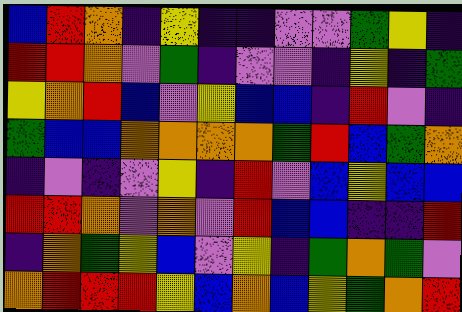[["blue", "red", "orange", "indigo", "yellow", "indigo", "indigo", "violet", "violet", "green", "yellow", "indigo"], ["red", "red", "orange", "violet", "green", "indigo", "violet", "violet", "indigo", "yellow", "indigo", "green"], ["yellow", "orange", "red", "blue", "violet", "yellow", "blue", "blue", "indigo", "red", "violet", "indigo"], ["green", "blue", "blue", "orange", "orange", "orange", "orange", "green", "red", "blue", "green", "orange"], ["indigo", "violet", "indigo", "violet", "yellow", "indigo", "red", "violet", "blue", "yellow", "blue", "blue"], ["red", "red", "orange", "violet", "orange", "violet", "red", "blue", "blue", "indigo", "indigo", "red"], ["indigo", "orange", "green", "yellow", "blue", "violet", "yellow", "indigo", "green", "orange", "green", "violet"], ["orange", "red", "red", "red", "yellow", "blue", "orange", "blue", "yellow", "green", "orange", "red"]]